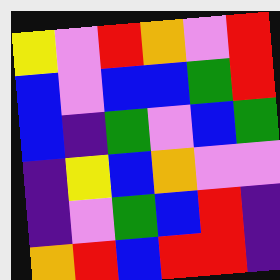[["yellow", "violet", "red", "orange", "violet", "red"], ["blue", "violet", "blue", "blue", "green", "red"], ["blue", "indigo", "green", "violet", "blue", "green"], ["indigo", "yellow", "blue", "orange", "violet", "violet"], ["indigo", "violet", "green", "blue", "red", "indigo"], ["orange", "red", "blue", "red", "red", "indigo"]]